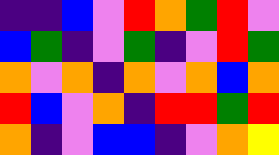[["indigo", "indigo", "blue", "violet", "red", "orange", "green", "red", "violet"], ["blue", "green", "indigo", "violet", "green", "indigo", "violet", "red", "green"], ["orange", "violet", "orange", "indigo", "orange", "violet", "orange", "blue", "orange"], ["red", "blue", "violet", "orange", "indigo", "red", "red", "green", "red"], ["orange", "indigo", "violet", "blue", "blue", "indigo", "violet", "orange", "yellow"]]